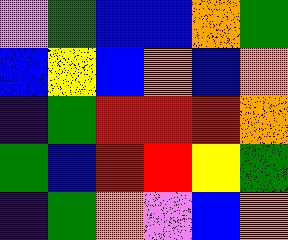[["violet", "green", "blue", "blue", "orange", "green"], ["blue", "yellow", "blue", "orange", "blue", "orange"], ["indigo", "green", "red", "red", "red", "orange"], ["green", "blue", "red", "red", "yellow", "green"], ["indigo", "green", "orange", "violet", "blue", "orange"]]